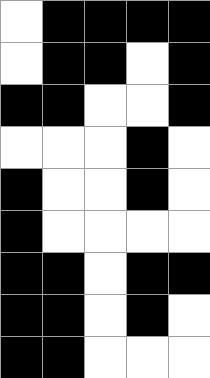[["white", "black", "black", "black", "black"], ["white", "black", "black", "white", "black"], ["black", "black", "white", "white", "black"], ["white", "white", "white", "black", "white"], ["black", "white", "white", "black", "white"], ["black", "white", "white", "white", "white"], ["black", "black", "white", "black", "black"], ["black", "black", "white", "black", "white"], ["black", "black", "white", "white", "white"]]